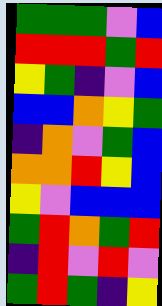[["green", "green", "green", "violet", "blue"], ["red", "red", "red", "green", "red"], ["yellow", "green", "indigo", "violet", "blue"], ["blue", "blue", "orange", "yellow", "green"], ["indigo", "orange", "violet", "green", "blue"], ["orange", "orange", "red", "yellow", "blue"], ["yellow", "violet", "blue", "blue", "blue"], ["green", "red", "orange", "green", "red"], ["indigo", "red", "violet", "red", "violet"], ["green", "red", "green", "indigo", "yellow"]]